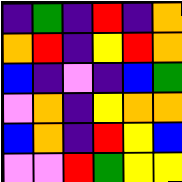[["indigo", "green", "indigo", "red", "indigo", "orange"], ["orange", "red", "indigo", "yellow", "red", "orange"], ["blue", "indigo", "violet", "indigo", "blue", "green"], ["violet", "orange", "indigo", "yellow", "orange", "orange"], ["blue", "orange", "indigo", "red", "yellow", "blue"], ["violet", "violet", "red", "green", "yellow", "yellow"]]